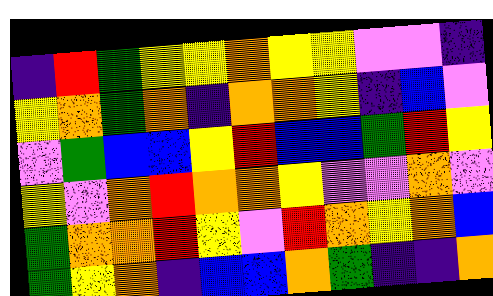[["indigo", "red", "green", "yellow", "yellow", "orange", "yellow", "yellow", "violet", "violet", "indigo"], ["yellow", "orange", "green", "orange", "indigo", "orange", "orange", "yellow", "indigo", "blue", "violet"], ["violet", "green", "blue", "blue", "yellow", "red", "blue", "blue", "green", "red", "yellow"], ["yellow", "violet", "orange", "red", "orange", "orange", "yellow", "violet", "violet", "orange", "violet"], ["green", "orange", "orange", "red", "yellow", "violet", "red", "orange", "yellow", "orange", "blue"], ["green", "yellow", "orange", "indigo", "blue", "blue", "orange", "green", "indigo", "indigo", "orange"]]